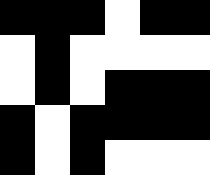[["black", "black", "black", "white", "black", "black"], ["white", "black", "white", "white", "white", "white"], ["white", "black", "white", "black", "black", "black"], ["black", "white", "black", "black", "black", "black"], ["black", "white", "black", "white", "white", "white"]]